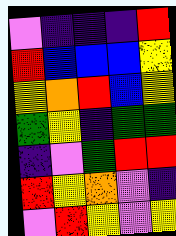[["violet", "indigo", "indigo", "indigo", "red"], ["red", "blue", "blue", "blue", "yellow"], ["yellow", "orange", "red", "blue", "yellow"], ["green", "yellow", "indigo", "green", "green"], ["indigo", "violet", "green", "red", "red"], ["red", "yellow", "orange", "violet", "indigo"], ["violet", "red", "yellow", "violet", "yellow"]]